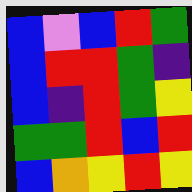[["blue", "violet", "blue", "red", "green"], ["blue", "red", "red", "green", "indigo"], ["blue", "indigo", "red", "green", "yellow"], ["green", "green", "red", "blue", "red"], ["blue", "orange", "yellow", "red", "yellow"]]